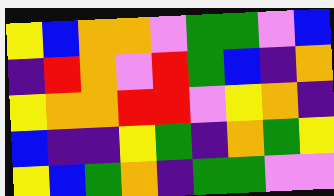[["yellow", "blue", "orange", "orange", "violet", "green", "green", "violet", "blue"], ["indigo", "red", "orange", "violet", "red", "green", "blue", "indigo", "orange"], ["yellow", "orange", "orange", "red", "red", "violet", "yellow", "orange", "indigo"], ["blue", "indigo", "indigo", "yellow", "green", "indigo", "orange", "green", "yellow"], ["yellow", "blue", "green", "orange", "indigo", "green", "green", "violet", "violet"]]